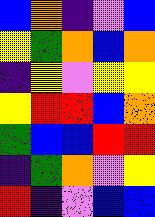[["blue", "orange", "indigo", "violet", "blue"], ["yellow", "green", "orange", "blue", "orange"], ["indigo", "yellow", "violet", "yellow", "yellow"], ["yellow", "red", "red", "blue", "orange"], ["green", "blue", "blue", "red", "red"], ["indigo", "green", "orange", "violet", "yellow"], ["red", "indigo", "violet", "blue", "blue"]]